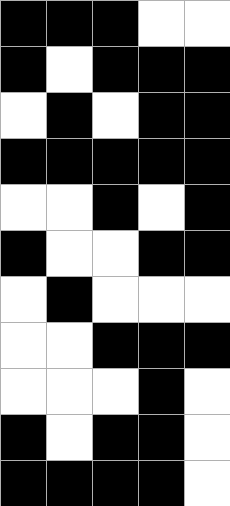[["black", "black", "black", "white", "white"], ["black", "white", "black", "black", "black"], ["white", "black", "white", "black", "black"], ["black", "black", "black", "black", "black"], ["white", "white", "black", "white", "black"], ["black", "white", "white", "black", "black"], ["white", "black", "white", "white", "white"], ["white", "white", "black", "black", "black"], ["white", "white", "white", "black", "white"], ["black", "white", "black", "black", "white"], ["black", "black", "black", "black", "white"]]